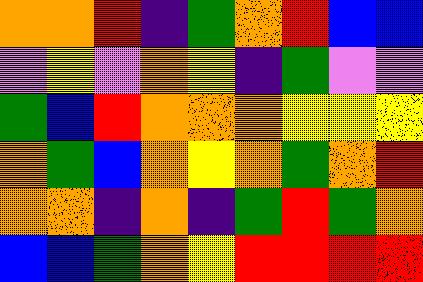[["orange", "orange", "red", "indigo", "green", "orange", "red", "blue", "blue"], ["violet", "yellow", "violet", "orange", "yellow", "indigo", "green", "violet", "violet"], ["green", "blue", "red", "orange", "orange", "orange", "yellow", "yellow", "yellow"], ["orange", "green", "blue", "orange", "yellow", "orange", "green", "orange", "red"], ["orange", "orange", "indigo", "orange", "indigo", "green", "red", "green", "orange"], ["blue", "blue", "green", "orange", "yellow", "red", "red", "red", "red"]]